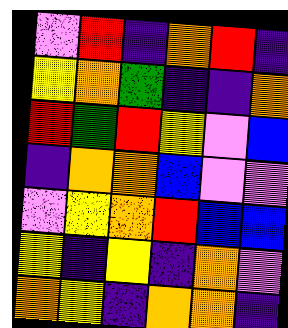[["violet", "red", "indigo", "orange", "red", "indigo"], ["yellow", "orange", "green", "indigo", "indigo", "orange"], ["red", "green", "red", "yellow", "violet", "blue"], ["indigo", "orange", "orange", "blue", "violet", "violet"], ["violet", "yellow", "orange", "red", "blue", "blue"], ["yellow", "indigo", "yellow", "indigo", "orange", "violet"], ["orange", "yellow", "indigo", "orange", "orange", "indigo"]]